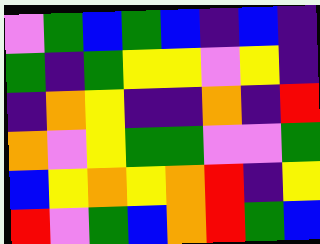[["violet", "green", "blue", "green", "blue", "indigo", "blue", "indigo"], ["green", "indigo", "green", "yellow", "yellow", "violet", "yellow", "indigo"], ["indigo", "orange", "yellow", "indigo", "indigo", "orange", "indigo", "red"], ["orange", "violet", "yellow", "green", "green", "violet", "violet", "green"], ["blue", "yellow", "orange", "yellow", "orange", "red", "indigo", "yellow"], ["red", "violet", "green", "blue", "orange", "red", "green", "blue"]]